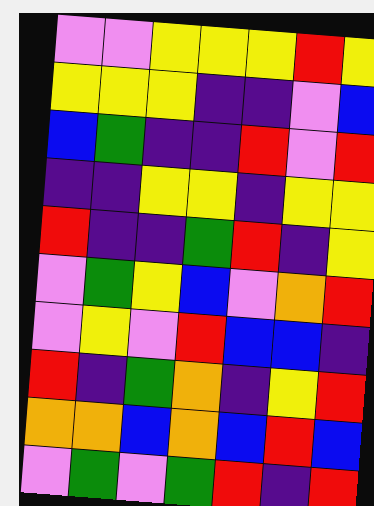[["violet", "violet", "yellow", "yellow", "yellow", "red", "yellow"], ["yellow", "yellow", "yellow", "indigo", "indigo", "violet", "blue"], ["blue", "green", "indigo", "indigo", "red", "violet", "red"], ["indigo", "indigo", "yellow", "yellow", "indigo", "yellow", "yellow"], ["red", "indigo", "indigo", "green", "red", "indigo", "yellow"], ["violet", "green", "yellow", "blue", "violet", "orange", "red"], ["violet", "yellow", "violet", "red", "blue", "blue", "indigo"], ["red", "indigo", "green", "orange", "indigo", "yellow", "red"], ["orange", "orange", "blue", "orange", "blue", "red", "blue"], ["violet", "green", "violet", "green", "red", "indigo", "red"]]